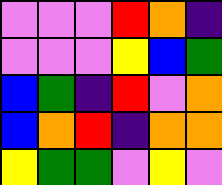[["violet", "violet", "violet", "red", "orange", "indigo"], ["violet", "violet", "violet", "yellow", "blue", "green"], ["blue", "green", "indigo", "red", "violet", "orange"], ["blue", "orange", "red", "indigo", "orange", "orange"], ["yellow", "green", "green", "violet", "yellow", "violet"]]